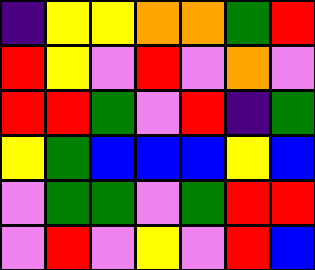[["indigo", "yellow", "yellow", "orange", "orange", "green", "red"], ["red", "yellow", "violet", "red", "violet", "orange", "violet"], ["red", "red", "green", "violet", "red", "indigo", "green"], ["yellow", "green", "blue", "blue", "blue", "yellow", "blue"], ["violet", "green", "green", "violet", "green", "red", "red"], ["violet", "red", "violet", "yellow", "violet", "red", "blue"]]